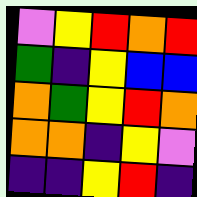[["violet", "yellow", "red", "orange", "red"], ["green", "indigo", "yellow", "blue", "blue"], ["orange", "green", "yellow", "red", "orange"], ["orange", "orange", "indigo", "yellow", "violet"], ["indigo", "indigo", "yellow", "red", "indigo"]]